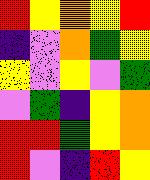[["red", "yellow", "orange", "yellow", "red"], ["indigo", "violet", "orange", "green", "yellow"], ["yellow", "violet", "yellow", "violet", "green"], ["violet", "green", "indigo", "yellow", "orange"], ["red", "red", "green", "yellow", "orange"], ["red", "violet", "indigo", "red", "yellow"]]